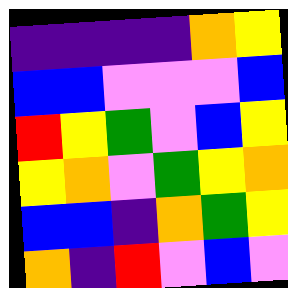[["indigo", "indigo", "indigo", "indigo", "orange", "yellow"], ["blue", "blue", "violet", "violet", "violet", "blue"], ["red", "yellow", "green", "violet", "blue", "yellow"], ["yellow", "orange", "violet", "green", "yellow", "orange"], ["blue", "blue", "indigo", "orange", "green", "yellow"], ["orange", "indigo", "red", "violet", "blue", "violet"]]